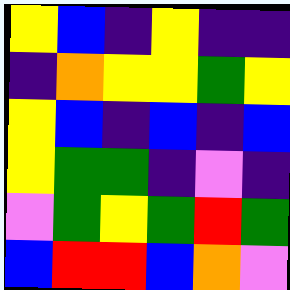[["yellow", "blue", "indigo", "yellow", "indigo", "indigo"], ["indigo", "orange", "yellow", "yellow", "green", "yellow"], ["yellow", "blue", "indigo", "blue", "indigo", "blue"], ["yellow", "green", "green", "indigo", "violet", "indigo"], ["violet", "green", "yellow", "green", "red", "green"], ["blue", "red", "red", "blue", "orange", "violet"]]